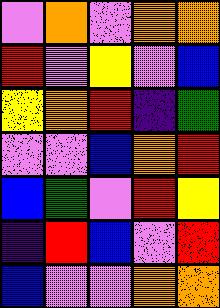[["violet", "orange", "violet", "orange", "orange"], ["red", "violet", "yellow", "violet", "blue"], ["yellow", "orange", "red", "indigo", "green"], ["violet", "violet", "blue", "orange", "red"], ["blue", "green", "violet", "red", "yellow"], ["indigo", "red", "blue", "violet", "red"], ["blue", "violet", "violet", "orange", "orange"]]